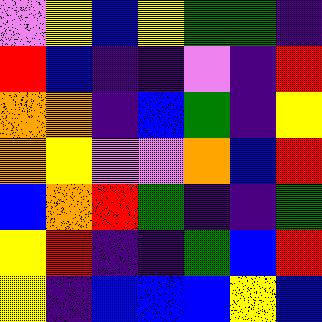[["violet", "yellow", "blue", "yellow", "green", "green", "indigo"], ["red", "blue", "indigo", "indigo", "violet", "indigo", "red"], ["orange", "orange", "indigo", "blue", "green", "indigo", "yellow"], ["orange", "yellow", "violet", "violet", "orange", "blue", "red"], ["blue", "orange", "red", "green", "indigo", "indigo", "green"], ["yellow", "red", "indigo", "indigo", "green", "blue", "red"], ["yellow", "indigo", "blue", "blue", "blue", "yellow", "blue"]]